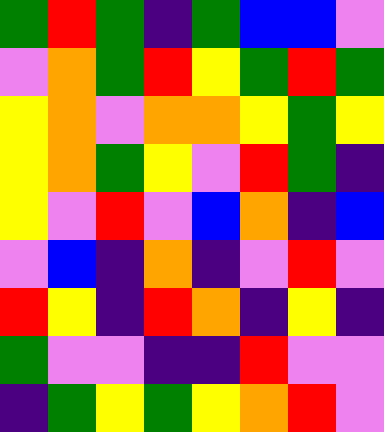[["green", "red", "green", "indigo", "green", "blue", "blue", "violet"], ["violet", "orange", "green", "red", "yellow", "green", "red", "green"], ["yellow", "orange", "violet", "orange", "orange", "yellow", "green", "yellow"], ["yellow", "orange", "green", "yellow", "violet", "red", "green", "indigo"], ["yellow", "violet", "red", "violet", "blue", "orange", "indigo", "blue"], ["violet", "blue", "indigo", "orange", "indigo", "violet", "red", "violet"], ["red", "yellow", "indigo", "red", "orange", "indigo", "yellow", "indigo"], ["green", "violet", "violet", "indigo", "indigo", "red", "violet", "violet"], ["indigo", "green", "yellow", "green", "yellow", "orange", "red", "violet"]]